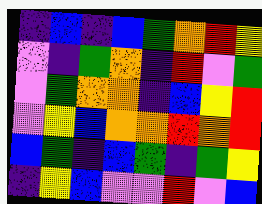[["indigo", "blue", "indigo", "blue", "green", "orange", "red", "yellow"], ["violet", "indigo", "green", "orange", "indigo", "red", "violet", "green"], ["violet", "green", "orange", "orange", "indigo", "blue", "yellow", "red"], ["violet", "yellow", "blue", "orange", "orange", "red", "orange", "red"], ["blue", "green", "indigo", "blue", "green", "indigo", "green", "yellow"], ["indigo", "yellow", "blue", "violet", "violet", "red", "violet", "blue"]]